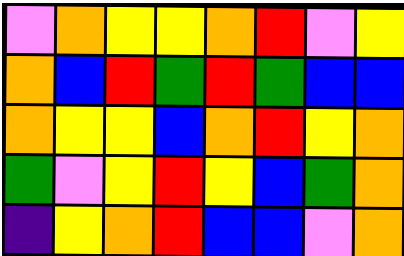[["violet", "orange", "yellow", "yellow", "orange", "red", "violet", "yellow"], ["orange", "blue", "red", "green", "red", "green", "blue", "blue"], ["orange", "yellow", "yellow", "blue", "orange", "red", "yellow", "orange"], ["green", "violet", "yellow", "red", "yellow", "blue", "green", "orange"], ["indigo", "yellow", "orange", "red", "blue", "blue", "violet", "orange"]]